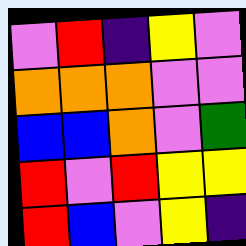[["violet", "red", "indigo", "yellow", "violet"], ["orange", "orange", "orange", "violet", "violet"], ["blue", "blue", "orange", "violet", "green"], ["red", "violet", "red", "yellow", "yellow"], ["red", "blue", "violet", "yellow", "indigo"]]